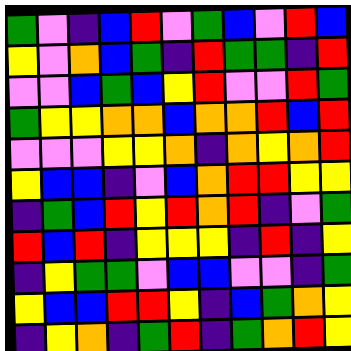[["green", "violet", "indigo", "blue", "red", "violet", "green", "blue", "violet", "red", "blue"], ["yellow", "violet", "orange", "blue", "green", "indigo", "red", "green", "green", "indigo", "red"], ["violet", "violet", "blue", "green", "blue", "yellow", "red", "violet", "violet", "red", "green"], ["green", "yellow", "yellow", "orange", "orange", "blue", "orange", "orange", "red", "blue", "red"], ["violet", "violet", "violet", "yellow", "yellow", "orange", "indigo", "orange", "yellow", "orange", "red"], ["yellow", "blue", "blue", "indigo", "violet", "blue", "orange", "red", "red", "yellow", "yellow"], ["indigo", "green", "blue", "red", "yellow", "red", "orange", "red", "indigo", "violet", "green"], ["red", "blue", "red", "indigo", "yellow", "yellow", "yellow", "indigo", "red", "indigo", "yellow"], ["indigo", "yellow", "green", "green", "violet", "blue", "blue", "violet", "violet", "indigo", "green"], ["yellow", "blue", "blue", "red", "red", "yellow", "indigo", "blue", "green", "orange", "yellow"], ["indigo", "yellow", "orange", "indigo", "green", "red", "indigo", "green", "orange", "red", "yellow"]]